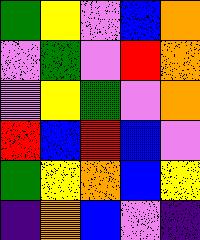[["green", "yellow", "violet", "blue", "orange"], ["violet", "green", "violet", "red", "orange"], ["violet", "yellow", "green", "violet", "orange"], ["red", "blue", "red", "blue", "violet"], ["green", "yellow", "orange", "blue", "yellow"], ["indigo", "orange", "blue", "violet", "indigo"]]